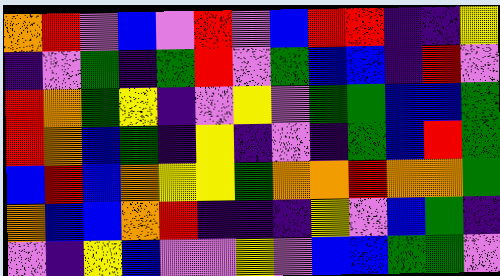[["orange", "red", "violet", "blue", "violet", "red", "violet", "blue", "red", "red", "indigo", "indigo", "yellow"], ["indigo", "violet", "green", "indigo", "green", "red", "violet", "green", "blue", "blue", "indigo", "red", "violet"], ["red", "orange", "green", "yellow", "indigo", "violet", "yellow", "violet", "green", "green", "blue", "blue", "green"], ["red", "orange", "blue", "green", "indigo", "yellow", "indigo", "violet", "indigo", "green", "blue", "red", "green"], ["blue", "red", "blue", "orange", "yellow", "yellow", "green", "orange", "orange", "red", "orange", "orange", "green"], ["orange", "blue", "blue", "orange", "red", "indigo", "indigo", "indigo", "yellow", "violet", "blue", "green", "indigo"], ["violet", "indigo", "yellow", "blue", "violet", "violet", "yellow", "violet", "blue", "blue", "green", "green", "violet"]]